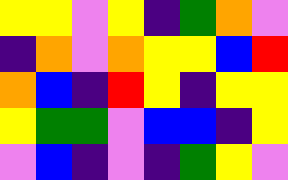[["yellow", "yellow", "violet", "yellow", "indigo", "green", "orange", "violet"], ["indigo", "orange", "violet", "orange", "yellow", "yellow", "blue", "red"], ["orange", "blue", "indigo", "red", "yellow", "indigo", "yellow", "yellow"], ["yellow", "green", "green", "violet", "blue", "blue", "indigo", "yellow"], ["violet", "blue", "indigo", "violet", "indigo", "green", "yellow", "violet"]]